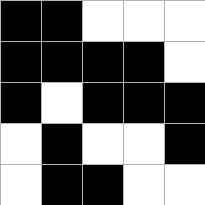[["black", "black", "white", "white", "white"], ["black", "black", "black", "black", "white"], ["black", "white", "black", "black", "black"], ["white", "black", "white", "white", "black"], ["white", "black", "black", "white", "white"]]